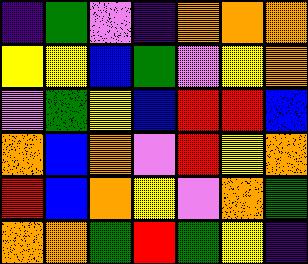[["indigo", "green", "violet", "indigo", "orange", "orange", "orange"], ["yellow", "yellow", "blue", "green", "violet", "yellow", "orange"], ["violet", "green", "yellow", "blue", "red", "red", "blue"], ["orange", "blue", "orange", "violet", "red", "yellow", "orange"], ["red", "blue", "orange", "yellow", "violet", "orange", "green"], ["orange", "orange", "green", "red", "green", "yellow", "indigo"]]